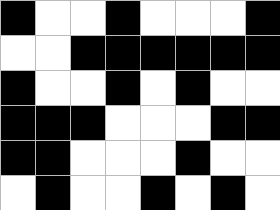[["black", "white", "white", "black", "white", "white", "white", "black"], ["white", "white", "black", "black", "black", "black", "black", "black"], ["black", "white", "white", "black", "white", "black", "white", "white"], ["black", "black", "black", "white", "white", "white", "black", "black"], ["black", "black", "white", "white", "white", "black", "white", "white"], ["white", "black", "white", "white", "black", "white", "black", "white"]]